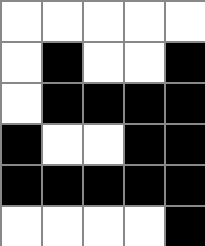[["white", "white", "white", "white", "white"], ["white", "black", "white", "white", "black"], ["white", "black", "black", "black", "black"], ["black", "white", "white", "black", "black"], ["black", "black", "black", "black", "black"], ["white", "white", "white", "white", "black"]]